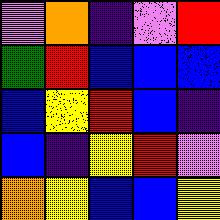[["violet", "orange", "indigo", "violet", "red"], ["green", "red", "blue", "blue", "blue"], ["blue", "yellow", "red", "blue", "indigo"], ["blue", "indigo", "yellow", "red", "violet"], ["orange", "yellow", "blue", "blue", "yellow"]]